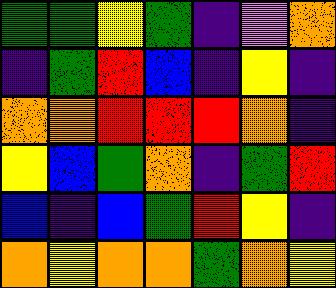[["green", "green", "yellow", "green", "indigo", "violet", "orange"], ["indigo", "green", "red", "blue", "indigo", "yellow", "indigo"], ["orange", "orange", "red", "red", "red", "orange", "indigo"], ["yellow", "blue", "green", "orange", "indigo", "green", "red"], ["blue", "indigo", "blue", "green", "red", "yellow", "indigo"], ["orange", "yellow", "orange", "orange", "green", "orange", "yellow"]]